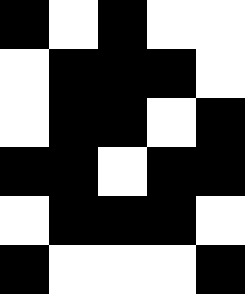[["black", "white", "black", "white", "white"], ["white", "black", "black", "black", "white"], ["white", "black", "black", "white", "black"], ["black", "black", "white", "black", "black"], ["white", "black", "black", "black", "white"], ["black", "white", "white", "white", "black"]]